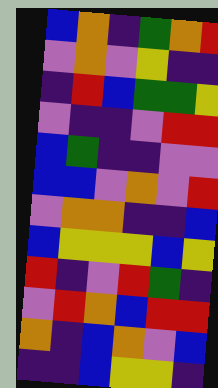[["blue", "orange", "indigo", "green", "orange", "red"], ["violet", "orange", "violet", "yellow", "indigo", "indigo"], ["indigo", "red", "blue", "green", "green", "yellow"], ["violet", "indigo", "indigo", "violet", "red", "red"], ["blue", "green", "indigo", "indigo", "violet", "violet"], ["blue", "blue", "violet", "orange", "violet", "red"], ["violet", "orange", "orange", "indigo", "indigo", "blue"], ["blue", "yellow", "yellow", "yellow", "blue", "yellow"], ["red", "indigo", "violet", "red", "green", "indigo"], ["violet", "red", "orange", "blue", "red", "red"], ["orange", "indigo", "blue", "orange", "violet", "blue"], ["indigo", "indigo", "blue", "yellow", "yellow", "indigo"]]